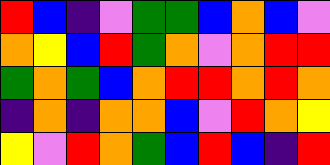[["red", "blue", "indigo", "violet", "green", "green", "blue", "orange", "blue", "violet"], ["orange", "yellow", "blue", "red", "green", "orange", "violet", "orange", "red", "red"], ["green", "orange", "green", "blue", "orange", "red", "red", "orange", "red", "orange"], ["indigo", "orange", "indigo", "orange", "orange", "blue", "violet", "red", "orange", "yellow"], ["yellow", "violet", "red", "orange", "green", "blue", "red", "blue", "indigo", "red"]]